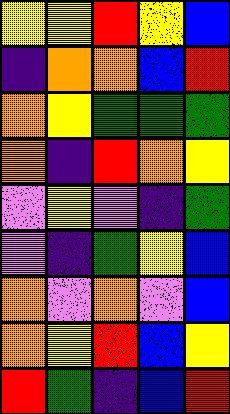[["yellow", "yellow", "red", "yellow", "blue"], ["indigo", "orange", "orange", "blue", "red"], ["orange", "yellow", "green", "green", "green"], ["orange", "indigo", "red", "orange", "yellow"], ["violet", "yellow", "violet", "indigo", "green"], ["violet", "indigo", "green", "yellow", "blue"], ["orange", "violet", "orange", "violet", "blue"], ["orange", "yellow", "red", "blue", "yellow"], ["red", "green", "indigo", "blue", "red"]]